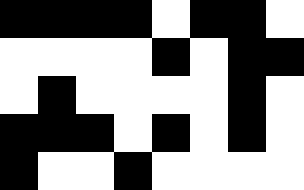[["black", "black", "black", "black", "white", "black", "black", "white"], ["white", "white", "white", "white", "black", "white", "black", "black"], ["white", "black", "white", "white", "white", "white", "black", "white"], ["black", "black", "black", "white", "black", "white", "black", "white"], ["black", "white", "white", "black", "white", "white", "white", "white"]]